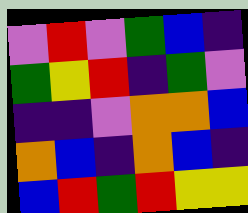[["violet", "red", "violet", "green", "blue", "indigo"], ["green", "yellow", "red", "indigo", "green", "violet"], ["indigo", "indigo", "violet", "orange", "orange", "blue"], ["orange", "blue", "indigo", "orange", "blue", "indigo"], ["blue", "red", "green", "red", "yellow", "yellow"]]